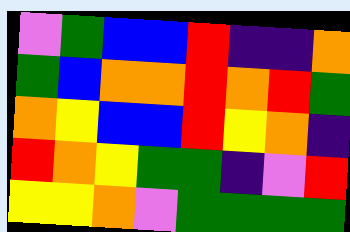[["violet", "green", "blue", "blue", "red", "indigo", "indigo", "orange"], ["green", "blue", "orange", "orange", "red", "orange", "red", "green"], ["orange", "yellow", "blue", "blue", "red", "yellow", "orange", "indigo"], ["red", "orange", "yellow", "green", "green", "indigo", "violet", "red"], ["yellow", "yellow", "orange", "violet", "green", "green", "green", "green"]]